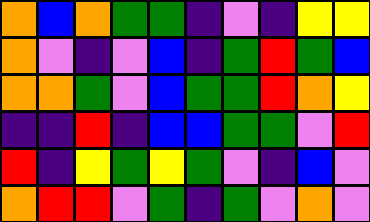[["orange", "blue", "orange", "green", "green", "indigo", "violet", "indigo", "yellow", "yellow"], ["orange", "violet", "indigo", "violet", "blue", "indigo", "green", "red", "green", "blue"], ["orange", "orange", "green", "violet", "blue", "green", "green", "red", "orange", "yellow"], ["indigo", "indigo", "red", "indigo", "blue", "blue", "green", "green", "violet", "red"], ["red", "indigo", "yellow", "green", "yellow", "green", "violet", "indigo", "blue", "violet"], ["orange", "red", "red", "violet", "green", "indigo", "green", "violet", "orange", "violet"]]